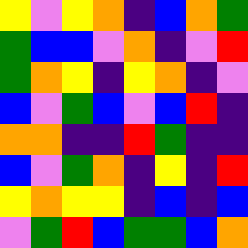[["yellow", "violet", "yellow", "orange", "indigo", "blue", "orange", "green"], ["green", "blue", "blue", "violet", "orange", "indigo", "violet", "red"], ["green", "orange", "yellow", "indigo", "yellow", "orange", "indigo", "violet"], ["blue", "violet", "green", "blue", "violet", "blue", "red", "indigo"], ["orange", "orange", "indigo", "indigo", "red", "green", "indigo", "indigo"], ["blue", "violet", "green", "orange", "indigo", "yellow", "indigo", "red"], ["yellow", "orange", "yellow", "yellow", "indigo", "blue", "indigo", "blue"], ["violet", "green", "red", "blue", "green", "green", "blue", "orange"]]